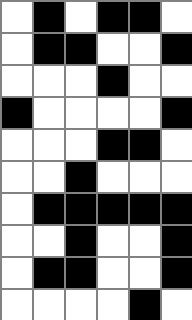[["white", "black", "white", "black", "black", "white"], ["white", "black", "black", "white", "white", "black"], ["white", "white", "white", "black", "white", "white"], ["black", "white", "white", "white", "white", "black"], ["white", "white", "white", "black", "black", "white"], ["white", "white", "black", "white", "white", "white"], ["white", "black", "black", "black", "black", "black"], ["white", "white", "black", "white", "white", "black"], ["white", "black", "black", "white", "white", "black"], ["white", "white", "white", "white", "black", "white"]]